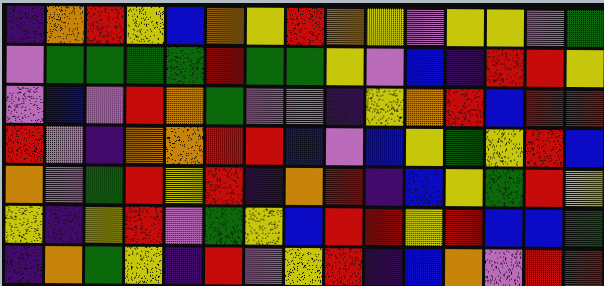[["indigo", "orange", "red", "yellow", "blue", "orange", "yellow", "red", "orange", "yellow", "violet", "yellow", "yellow", "violet", "green"], ["violet", "green", "green", "green", "green", "red", "green", "green", "yellow", "violet", "blue", "indigo", "red", "red", "yellow"], ["violet", "blue", "violet", "red", "orange", "green", "violet", "violet", "indigo", "yellow", "orange", "red", "blue", "red", "red"], ["red", "violet", "indigo", "orange", "orange", "red", "red", "blue", "violet", "blue", "yellow", "green", "yellow", "red", "blue"], ["orange", "violet", "green", "red", "yellow", "red", "indigo", "orange", "red", "indigo", "blue", "yellow", "green", "red", "yellow"], ["yellow", "indigo", "yellow", "red", "violet", "green", "yellow", "blue", "red", "red", "yellow", "red", "blue", "blue", "green"], ["indigo", "orange", "green", "yellow", "indigo", "red", "violet", "yellow", "red", "indigo", "blue", "orange", "violet", "red", "red"]]